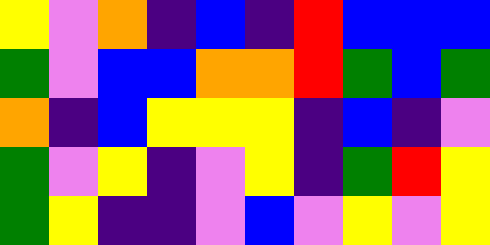[["yellow", "violet", "orange", "indigo", "blue", "indigo", "red", "blue", "blue", "blue"], ["green", "violet", "blue", "blue", "orange", "orange", "red", "green", "blue", "green"], ["orange", "indigo", "blue", "yellow", "yellow", "yellow", "indigo", "blue", "indigo", "violet"], ["green", "violet", "yellow", "indigo", "violet", "yellow", "indigo", "green", "red", "yellow"], ["green", "yellow", "indigo", "indigo", "violet", "blue", "violet", "yellow", "violet", "yellow"]]